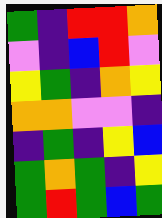[["green", "indigo", "red", "red", "orange"], ["violet", "indigo", "blue", "red", "violet"], ["yellow", "green", "indigo", "orange", "yellow"], ["orange", "orange", "violet", "violet", "indigo"], ["indigo", "green", "indigo", "yellow", "blue"], ["green", "orange", "green", "indigo", "yellow"], ["green", "red", "green", "blue", "green"]]